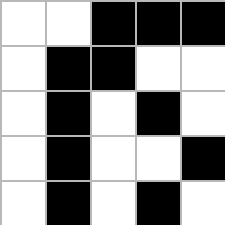[["white", "white", "black", "black", "black"], ["white", "black", "black", "white", "white"], ["white", "black", "white", "black", "white"], ["white", "black", "white", "white", "black"], ["white", "black", "white", "black", "white"]]